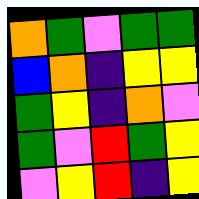[["orange", "green", "violet", "green", "green"], ["blue", "orange", "indigo", "yellow", "yellow"], ["green", "yellow", "indigo", "orange", "violet"], ["green", "violet", "red", "green", "yellow"], ["violet", "yellow", "red", "indigo", "yellow"]]